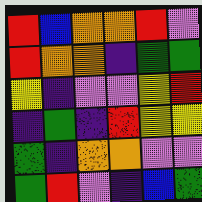[["red", "blue", "orange", "orange", "red", "violet"], ["red", "orange", "orange", "indigo", "green", "green"], ["yellow", "indigo", "violet", "violet", "yellow", "red"], ["indigo", "green", "indigo", "red", "yellow", "yellow"], ["green", "indigo", "orange", "orange", "violet", "violet"], ["green", "red", "violet", "indigo", "blue", "green"]]